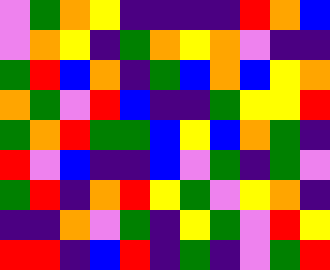[["violet", "green", "orange", "yellow", "indigo", "indigo", "indigo", "indigo", "red", "orange", "blue"], ["violet", "orange", "yellow", "indigo", "green", "orange", "yellow", "orange", "violet", "indigo", "indigo"], ["green", "red", "blue", "orange", "indigo", "green", "blue", "orange", "blue", "yellow", "orange"], ["orange", "green", "violet", "red", "blue", "indigo", "indigo", "green", "yellow", "yellow", "red"], ["green", "orange", "red", "green", "green", "blue", "yellow", "blue", "orange", "green", "indigo"], ["red", "violet", "blue", "indigo", "indigo", "blue", "violet", "green", "indigo", "green", "violet"], ["green", "red", "indigo", "orange", "red", "yellow", "green", "violet", "yellow", "orange", "indigo"], ["indigo", "indigo", "orange", "violet", "green", "indigo", "yellow", "green", "violet", "red", "yellow"], ["red", "red", "indigo", "blue", "red", "indigo", "green", "indigo", "violet", "green", "red"]]